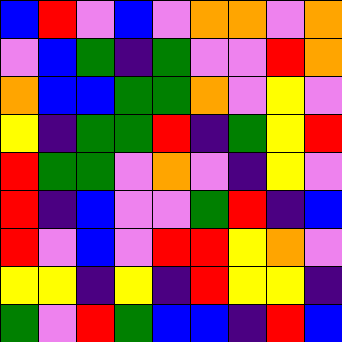[["blue", "red", "violet", "blue", "violet", "orange", "orange", "violet", "orange"], ["violet", "blue", "green", "indigo", "green", "violet", "violet", "red", "orange"], ["orange", "blue", "blue", "green", "green", "orange", "violet", "yellow", "violet"], ["yellow", "indigo", "green", "green", "red", "indigo", "green", "yellow", "red"], ["red", "green", "green", "violet", "orange", "violet", "indigo", "yellow", "violet"], ["red", "indigo", "blue", "violet", "violet", "green", "red", "indigo", "blue"], ["red", "violet", "blue", "violet", "red", "red", "yellow", "orange", "violet"], ["yellow", "yellow", "indigo", "yellow", "indigo", "red", "yellow", "yellow", "indigo"], ["green", "violet", "red", "green", "blue", "blue", "indigo", "red", "blue"]]